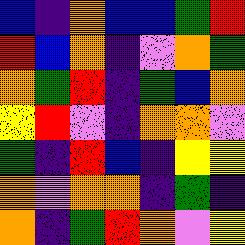[["blue", "indigo", "orange", "blue", "blue", "green", "red"], ["red", "blue", "orange", "indigo", "violet", "orange", "green"], ["orange", "green", "red", "indigo", "green", "blue", "orange"], ["yellow", "red", "violet", "indigo", "orange", "orange", "violet"], ["green", "indigo", "red", "blue", "indigo", "yellow", "yellow"], ["orange", "violet", "orange", "orange", "indigo", "green", "indigo"], ["orange", "indigo", "green", "red", "orange", "violet", "yellow"]]